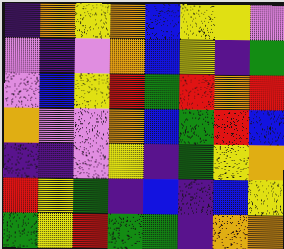[["indigo", "orange", "yellow", "orange", "blue", "yellow", "yellow", "violet"], ["violet", "indigo", "violet", "orange", "blue", "yellow", "indigo", "green"], ["violet", "blue", "yellow", "red", "green", "red", "orange", "red"], ["orange", "violet", "violet", "orange", "blue", "green", "red", "blue"], ["indigo", "indigo", "violet", "yellow", "indigo", "green", "yellow", "orange"], ["red", "yellow", "green", "indigo", "blue", "indigo", "blue", "yellow"], ["green", "yellow", "red", "green", "green", "indigo", "orange", "orange"]]